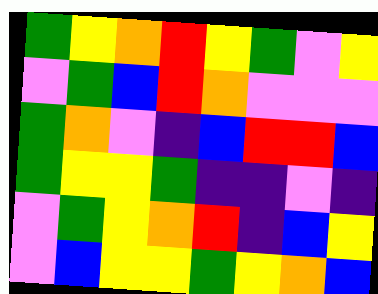[["green", "yellow", "orange", "red", "yellow", "green", "violet", "yellow"], ["violet", "green", "blue", "red", "orange", "violet", "violet", "violet"], ["green", "orange", "violet", "indigo", "blue", "red", "red", "blue"], ["green", "yellow", "yellow", "green", "indigo", "indigo", "violet", "indigo"], ["violet", "green", "yellow", "orange", "red", "indigo", "blue", "yellow"], ["violet", "blue", "yellow", "yellow", "green", "yellow", "orange", "blue"]]